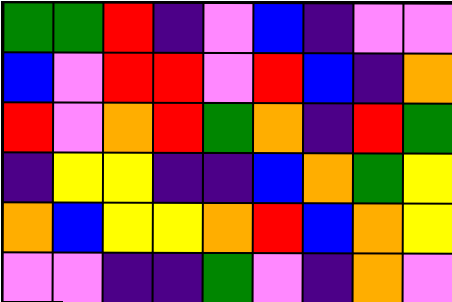[["green", "green", "red", "indigo", "violet", "blue", "indigo", "violet", "violet"], ["blue", "violet", "red", "red", "violet", "red", "blue", "indigo", "orange"], ["red", "violet", "orange", "red", "green", "orange", "indigo", "red", "green"], ["indigo", "yellow", "yellow", "indigo", "indigo", "blue", "orange", "green", "yellow"], ["orange", "blue", "yellow", "yellow", "orange", "red", "blue", "orange", "yellow"], ["violet", "violet", "indigo", "indigo", "green", "violet", "indigo", "orange", "violet"]]